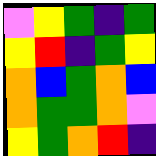[["violet", "yellow", "green", "indigo", "green"], ["yellow", "red", "indigo", "green", "yellow"], ["orange", "blue", "green", "orange", "blue"], ["orange", "green", "green", "orange", "violet"], ["yellow", "green", "orange", "red", "indigo"]]